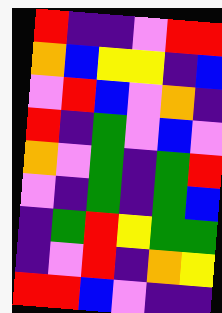[["red", "indigo", "indigo", "violet", "red", "red"], ["orange", "blue", "yellow", "yellow", "indigo", "blue"], ["violet", "red", "blue", "violet", "orange", "indigo"], ["red", "indigo", "green", "violet", "blue", "violet"], ["orange", "violet", "green", "indigo", "green", "red"], ["violet", "indigo", "green", "indigo", "green", "blue"], ["indigo", "green", "red", "yellow", "green", "green"], ["indigo", "violet", "red", "indigo", "orange", "yellow"], ["red", "red", "blue", "violet", "indigo", "indigo"]]